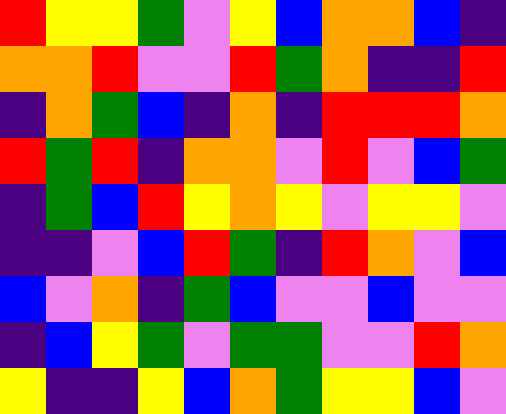[["red", "yellow", "yellow", "green", "violet", "yellow", "blue", "orange", "orange", "blue", "indigo"], ["orange", "orange", "red", "violet", "violet", "red", "green", "orange", "indigo", "indigo", "red"], ["indigo", "orange", "green", "blue", "indigo", "orange", "indigo", "red", "red", "red", "orange"], ["red", "green", "red", "indigo", "orange", "orange", "violet", "red", "violet", "blue", "green"], ["indigo", "green", "blue", "red", "yellow", "orange", "yellow", "violet", "yellow", "yellow", "violet"], ["indigo", "indigo", "violet", "blue", "red", "green", "indigo", "red", "orange", "violet", "blue"], ["blue", "violet", "orange", "indigo", "green", "blue", "violet", "violet", "blue", "violet", "violet"], ["indigo", "blue", "yellow", "green", "violet", "green", "green", "violet", "violet", "red", "orange"], ["yellow", "indigo", "indigo", "yellow", "blue", "orange", "green", "yellow", "yellow", "blue", "violet"]]